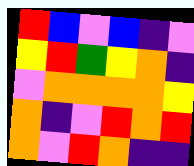[["red", "blue", "violet", "blue", "indigo", "violet"], ["yellow", "red", "green", "yellow", "orange", "indigo"], ["violet", "orange", "orange", "orange", "orange", "yellow"], ["orange", "indigo", "violet", "red", "orange", "red"], ["orange", "violet", "red", "orange", "indigo", "indigo"]]